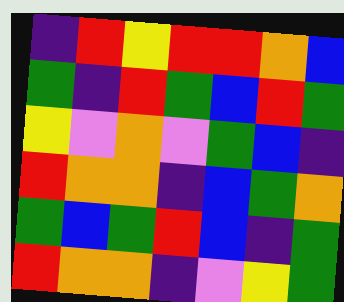[["indigo", "red", "yellow", "red", "red", "orange", "blue"], ["green", "indigo", "red", "green", "blue", "red", "green"], ["yellow", "violet", "orange", "violet", "green", "blue", "indigo"], ["red", "orange", "orange", "indigo", "blue", "green", "orange"], ["green", "blue", "green", "red", "blue", "indigo", "green"], ["red", "orange", "orange", "indigo", "violet", "yellow", "green"]]